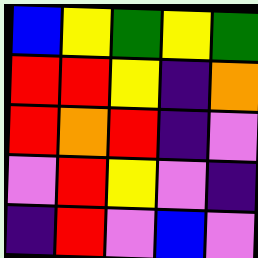[["blue", "yellow", "green", "yellow", "green"], ["red", "red", "yellow", "indigo", "orange"], ["red", "orange", "red", "indigo", "violet"], ["violet", "red", "yellow", "violet", "indigo"], ["indigo", "red", "violet", "blue", "violet"]]